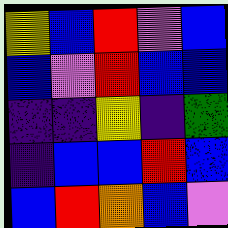[["yellow", "blue", "red", "violet", "blue"], ["blue", "violet", "red", "blue", "blue"], ["indigo", "indigo", "yellow", "indigo", "green"], ["indigo", "blue", "blue", "red", "blue"], ["blue", "red", "orange", "blue", "violet"]]